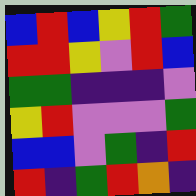[["blue", "red", "blue", "yellow", "red", "green"], ["red", "red", "yellow", "violet", "red", "blue"], ["green", "green", "indigo", "indigo", "indigo", "violet"], ["yellow", "red", "violet", "violet", "violet", "green"], ["blue", "blue", "violet", "green", "indigo", "red"], ["red", "indigo", "green", "red", "orange", "indigo"]]